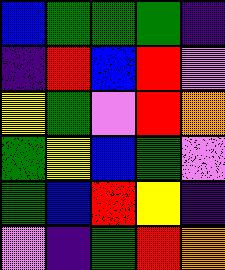[["blue", "green", "green", "green", "indigo"], ["indigo", "red", "blue", "red", "violet"], ["yellow", "green", "violet", "red", "orange"], ["green", "yellow", "blue", "green", "violet"], ["green", "blue", "red", "yellow", "indigo"], ["violet", "indigo", "green", "red", "orange"]]